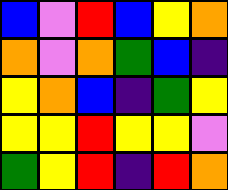[["blue", "violet", "red", "blue", "yellow", "orange"], ["orange", "violet", "orange", "green", "blue", "indigo"], ["yellow", "orange", "blue", "indigo", "green", "yellow"], ["yellow", "yellow", "red", "yellow", "yellow", "violet"], ["green", "yellow", "red", "indigo", "red", "orange"]]